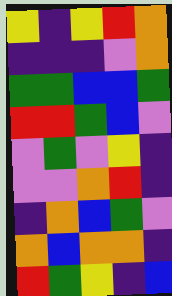[["yellow", "indigo", "yellow", "red", "orange"], ["indigo", "indigo", "indigo", "violet", "orange"], ["green", "green", "blue", "blue", "green"], ["red", "red", "green", "blue", "violet"], ["violet", "green", "violet", "yellow", "indigo"], ["violet", "violet", "orange", "red", "indigo"], ["indigo", "orange", "blue", "green", "violet"], ["orange", "blue", "orange", "orange", "indigo"], ["red", "green", "yellow", "indigo", "blue"]]